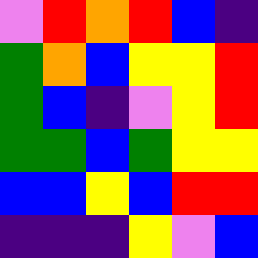[["violet", "red", "orange", "red", "blue", "indigo"], ["green", "orange", "blue", "yellow", "yellow", "red"], ["green", "blue", "indigo", "violet", "yellow", "red"], ["green", "green", "blue", "green", "yellow", "yellow"], ["blue", "blue", "yellow", "blue", "red", "red"], ["indigo", "indigo", "indigo", "yellow", "violet", "blue"]]